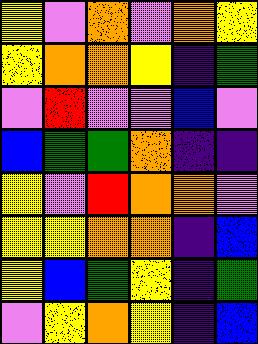[["yellow", "violet", "orange", "violet", "orange", "yellow"], ["yellow", "orange", "orange", "yellow", "indigo", "green"], ["violet", "red", "violet", "violet", "blue", "violet"], ["blue", "green", "green", "orange", "indigo", "indigo"], ["yellow", "violet", "red", "orange", "orange", "violet"], ["yellow", "yellow", "orange", "orange", "indigo", "blue"], ["yellow", "blue", "green", "yellow", "indigo", "green"], ["violet", "yellow", "orange", "yellow", "indigo", "blue"]]